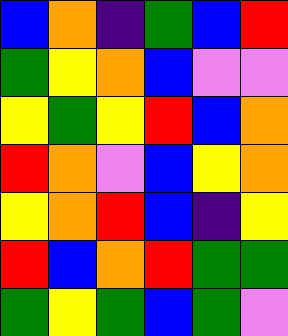[["blue", "orange", "indigo", "green", "blue", "red"], ["green", "yellow", "orange", "blue", "violet", "violet"], ["yellow", "green", "yellow", "red", "blue", "orange"], ["red", "orange", "violet", "blue", "yellow", "orange"], ["yellow", "orange", "red", "blue", "indigo", "yellow"], ["red", "blue", "orange", "red", "green", "green"], ["green", "yellow", "green", "blue", "green", "violet"]]